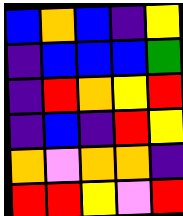[["blue", "orange", "blue", "indigo", "yellow"], ["indigo", "blue", "blue", "blue", "green"], ["indigo", "red", "orange", "yellow", "red"], ["indigo", "blue", "indigo", "red", "yellow"], ["orange", "violet", "orange", "orange", "indigo"], ["red", "red", "yellow", "violet", "red"]]